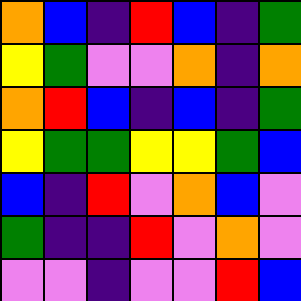[["orange", "blue", "indigo", "red", "blue", "indigo", "green"], ["yellow", "green", "violet", "violet", "orange", "indigo", "orange"], ["orange", "red", "blue", "indigo", "blue", "indigo", "green"], ["yellow", "green", "green", "yellow", "yellow", "green", "blue"], ["blue", "indigo", "red", "violet", "orange", "blue", "violet"], ["green", "indigo", "indigo", "red", "violet", "orange", "violet"], ["violet", "violet", "indigo", "violet", "violet", "red", "blue"]]